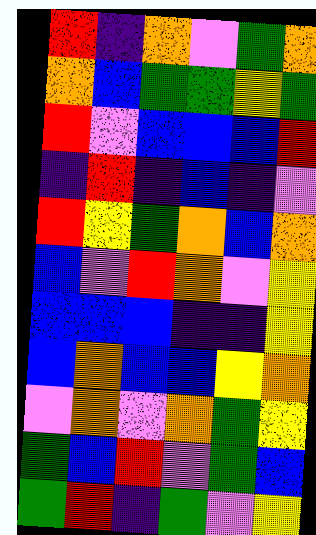[["red", "indigo", "orange", "violet", "green", "orange"], ["orange", "blue", "green", "green", "yellow", "green"], ["red", "violet", "blue", "blue", "blue", "red"], ["indigo", "red", "indigo", "blue", "indigo", "violet"], ["red", "yellow", "green", "orange", "blue", "orange"], ["blue", "violet", "red", "orange", "violet", "yellow"], ["blue", "blue", "blue", "indigo", "indigo", "yellow"], ["blue", "orange", "blue", "blue", "yellow", "orange"], ["violet", "orange", "violet", "orange", "green", "yellow"], ["green", "blue", "red", "violet", "green", "blue"], ["green", "red", "indigo", "green", "violet", "yellow"]]